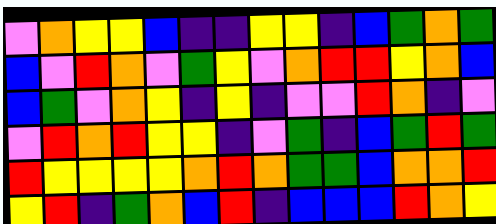[["violet", "orange", "yellow", "yellow", "blue", "indigo", "indigo", "yellow", "yellow", "indigo", "blue", "green", "orange", "green"], ["blue", "violet", "red", "orange", "violet", "green", "yellow", "violet", "orange", "red", "red", "yellow", "orange", "blue"], ["blue", "green", "violet", "orange", "yellow", "indigo", "yellow", "indigo", "violet", "violet", "red", "orange", "indigo", "violet"], ["violet", "red", "orange", "red", "yellow", "yellow", "indigo", "violet", "green", "indigo", "blue", "green", "red", "green"], ["red", "yellow", "yellow", "yellow", "yellow", "orange", "red", "orange", "green", "green", "blue", "orange", "orange", "red"], ["yellow", "red", "indigo", "green", "orange", "blue", "red", "indigo", "blue", "blue", "blue", "red", "orange", "yellow"]]